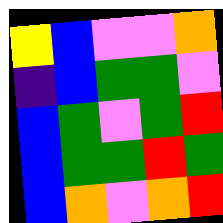[["yellow", "blue", "violet", "violet", "orange"], ["indigo", "blue", "green", "green", "violet"], ["blue", "green", "violet", "green", "red"], ["blue", "green", "green", "red", "green"], ["blue", "orange", "violet", "orange", "red"]]